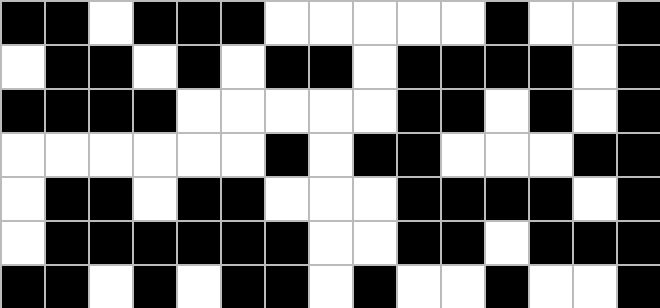[["black", "black", "white", "black", "black", "black", "white", "white", "white", "white", "white", "black", "white", "white", "black"], ["white", "black", "black", "white", "black", "white", "black", "black", "white", "black", "black", "black", "black", "white", "black"], ["black", "black", "black", "black", "white", "white", "white", "white", "white", "black", "black", "white", "black", "white", "black"], ["white", "white", "white", "white", "white", "white", "black", "white", "black", "black", "white", "white", "white", "black", "black"], ["white", "black", "black", "white", "black", "black", "white", "white", "white", "black", "black", "black", "black", "white", "black"], ["white", "black", "black", "black", "black", "black", "black", "white", "white", "black", "black", "white", "black", "black", "black"], ["black", "black", "white", "black", "white", "black", "black", "white", "black", "white", "white", "black", "white", "white", "black"]]